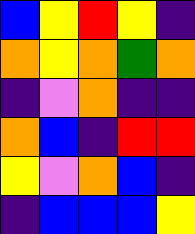[["blue", "yellow", "red", "yellow", "indigo"], ["orange", "yellow", "orange", "green", "orange"], ["indigo", "violet", "orange", "indigo", "indigo"], ["orange", "blue", "indigo", "red", "red"], ["yellow", "violet", "orange", "blue", "indigo"], ["indigo", "blue", "blue", "blue", "yellow"]]